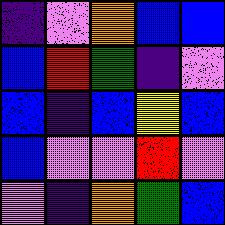[["indigo", "violet", "orange", "blue", "blue"], ["blue", "red", "green", "indigo", "violet"], ["blue", "indigo", "blue", "yellow", "blue"], ["blue", "violet", "violet", "red", "violet"], ["violet", "indigo", "orange", "green", "blue"]]